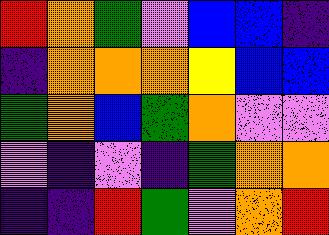[["red", "orange", "green", "violet", "blue", "blue", "indigo"], ["indigo", "orange", "orange", "orange", "yellow", "blue", "blue"], ["green", "orange", "blue", "green", "orange", "violet", "violet"], ["violet", "indigo", "violet", "indigo", "green", "orange", "orange"], ["indigo", "indigo", "red", "green", "violet", "orange", "red"]]